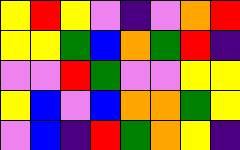[["yellow", "red", "yellow", "violet", "indigo", "violet", "orange", "red"], ["yellow", "yellow", "green", "blue", "orange", "green", "red", "indigo"], ["violet", "violet", "red", "green", "violet", "violet", "yellow", "yellow"], ["yellow", "blue", "violet", "blue", "orange", "orange", "green", "yellow"], ["violet", "blue", "indigo", "red", "green", "orange", "yellow", "indigo"]]